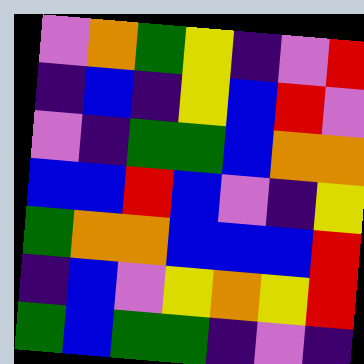[["violet", "orange", "green", "yellow", "indigo", "violet", "red"], ["indigo", "blue", "indigo", "yellow", "blue", "red", "violet"], ["violet", "indigo", "green", "green", "blue", "orange", "orange"], ["blue", "blue", "red", "blue", "violet", "indigo", "yellow"], ["green", "orange", "orange", "blue", "blue", "blue", "red"], ["indigo", "blue", "violet", "yellow", "orange", "yellow", "red"], ["green", "blue", "green", "green", "indigo", "violet", "indigo"]]